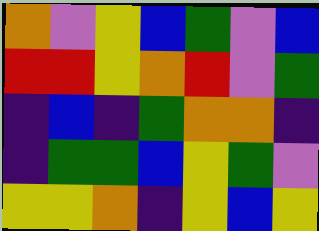[["orange", "violet", "yellow", "blue", "green", "violet", "blue"], ["red", "red", "yellow", "orange", "red", "violet", "green"], ["indigo", "blue", "indigo", "green", "orange", "orange", "indigo"], ["indigo", "green", "green", "blue", "yellow", "green", "violet"], ["yellow", "yellow", "orange", "indigo", "yellow", "blue", "yellow"]]